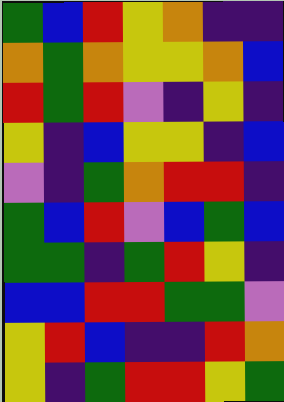[["green", "blue", "red", "yellow", "orange", "indigo", "indigo"], ["orange", "green", "orange", "yellow", "yellow", "orange", "blue"], ["red", "green", "red", "violet", "indigo", "yellow", "indigo"], ["yellow", "indigo", "blue", "yellow", "yellow", "indigo", "blue"], ["violet", "indigo", "green", "orange", "red", "red", "indigo"], ["green", "blue", "red", "violet", "blue", "green", "blue"], ["green", "green", "indigo", "green", "red", "yellow", "indigo"], ["blue", "blue", "red", "red", "green", "green", "violet"], ["yellow", "red", "blue", "indigo", "indigo", "red", "orange"], ["yellow", "indigo", "green", "red", "red", "yellow", "green"]]